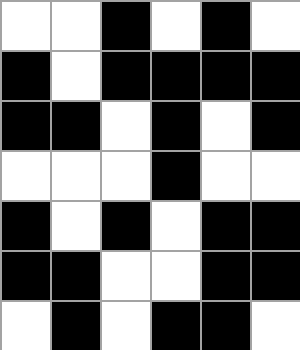[["white", "white", "black", "white", "black", "white"], ["black", "white", "black", "black", "black", "black"], ["black", "black", "white", "black", "white", "black"], ["white", "white", "white", "black", "white", "white"], ["black", "white", "black", "white", "black", "black"], ["black", "black", "white", "white", "black", "black"], ["white", "black", "white", "black", "black", "white"]]